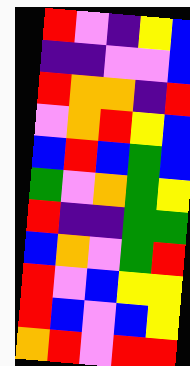[["red", "violet", "indigo", "yellow", "blue"], ["indigo", "indigo", "violet", "violet", "blue"], ["red", "orange", "orange", "indigo", "red"], ["violet", "orange", "red", "yellow", "blue"], ["blue", "red", "blue", "green", "blue"], ["green", "violet", "orange", "green", "yellow"], ["red", "indigo", "indigo", "green", "green"], ["blue", "orange", "violet", "green", "red"], ["red", "violet", "blue", "yellow", "yellow"], ["red", "blue", "violet", "blue", "yellow"], ["orange", "red", "violet", "red", "red"]]